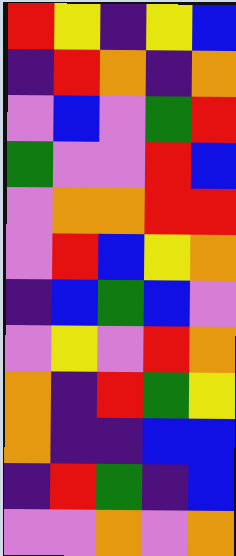[["red", "yellow", "indigo", "yellow", "blue"], ["indigo", "red", "orange", "indigo", "orange"], ["violet", "blue", "violet", "green", "red"], ["green", "violet", "violet", "red", "blue"], ["violet", "orange", "orange", "red", "red"], ["violet", "red", "blue", "yellow", "orange"], ["indigo", "blue", "green", "blue", "violet"], ["violet", "yellow", "violet", "red", "orange"], ["orange", "indigo", "red", "green", "yellow"], ["orange", "indigo", "indigo", "blue", "blue"], ["indigo", "red", "green", "indigo", "blue"], ["violet", "violet", "orange", "violet", "orange"]]